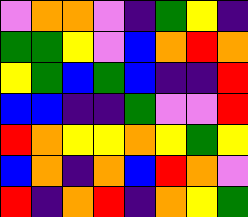[["violet", "orange", "orange", "violet", "indigo", "green", "yellow", "indigo"], ["green", "green", "yellow", "violet", "blue", "orange", "red", "orange"], ["yellow", "green", "blue", "green", "blue", "indigo", "indigo", "red"], ["blue", "blue", "indigo", "indigo", "green", "violet", "violet", "red"], ["red", "orange", "yellow", "yellow", "orange", "yellow", "green", "yellow"], ["blue", "orange", "indigo", "orange", "blue", "red", "orange", "violet"], ["red", "indigo", "orange", "red", "indigo", "orange", "yellow", "green"]]